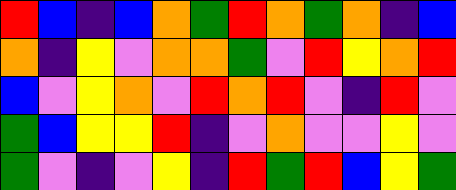[["red", "blue", "indigo", "blue", "orange", "green", "red", "orange", "green", "orange", "indigo", "blue"], ["orange", "indigo", "yellow", "violet", "orange", "orange", "green", "violet", "red", "yellow", "orange", "red"], ["blue", "violet", "yellow", "orange", "violet", "red", "orange", "red", "violet", "indigo", "red", "violet"], ["green", "blue", "yellow", "yellow", "red", "indigo", "violet", "orange", "violet", "violet", "yellow", "violet"], ["green", "violet", "indigo", "violet", "yellow", "indigo", "red", "green", "red", "blue", "yellow", "green"]]